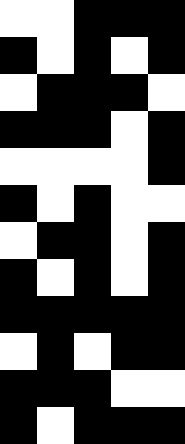[["white", "white", "black", "black", "black"], ["black", "white", "black", "white", "black"], ["white", "black", "black", "black", "white"], ["black", "black", "black", "white", "black"], ["white", "white", "white", "white", "black"], ["black", "white", "black", "white", "white"], ["white", "black", "black", "white", "black"], ["black", "white", "black", "white", "black"], ["black", "black", "black", "black", "black"], ["white", "black", "white", "black", "black"], ["black", "black", "black", "white", "white"], ["black", "white", "black", "black", "black"]]